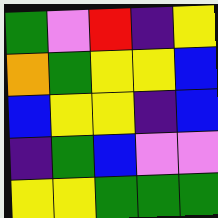[["green", "violet", "red", "indigo", "yellow"], ["orange", "green", "yellow", "yellow", "blue"], ["blue", "yellow", "yellow", "indigo", "blue"], ["indigo", "green", "blue", "violet", "violet"], ["yellow", "yellow", "green", "green", "green"]]